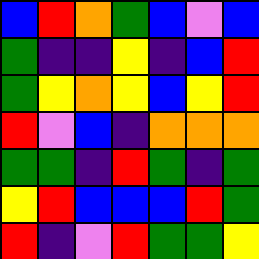[["blue", "red", "orange", "green", "blue", "violet", "blue"], ["green", "indigo", "indigo", "yellow", "indigo", "blue", "red"], ["green", "yellow", "orange", "yellow", "blue", "yellow", "red"], ["red", "violet", "blue", "indigo", "orange", "orange", "orange"], ["green", "green", "indigo", "red", "green", "indigo", "green"], ["yellow", "red", "blue", "blue", "blue", "red", "green"], ["red", "indigo", "violet", "red", "green", "green", "yellow"]]